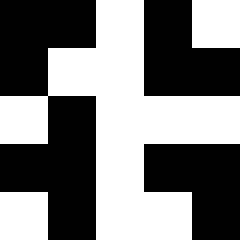[["black", "black", "white", "black", "white"], ["black", "white", "white", "black", "black"], ["white", "black", "white", "white", "white"], ["black", "black", "white", "black", "black"], ["white", "black", "white", "white", "black"]]